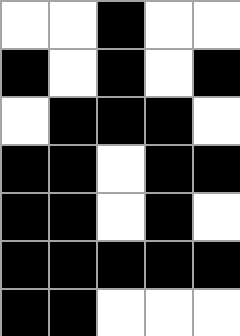[["white", "white", "black", "white", "white"], ["black", "white", "black", "white", "black"], ["white", "black", "black", "black", "white"], ["black", "black", "white", "black", "black"], ["black", "black", "white", "black", "white"], ["black", "black", "black", "black", "black"], ["black", "black", "white", "white", "white"]]